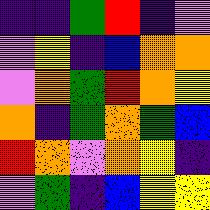[["indigo", "indigo", "green", "red", "indigo", "violet"], ["violet", "yellow", "indigo", "blue", "orange", "orange"], ["violet", "orange", "green", "red", "orange", "yellow"], ["orange", "indigo", "green", "orange", "green", "blue"], ["red", "orange", "violet", "orange", "yellow", "indigo"], ["violet", "green", "indigo", "blue", "yellow", "yellow"]]